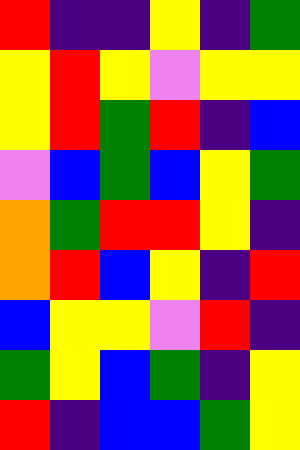[["red", "indigo", "indigo", "yellow", "indigo", "green"], ["yellow", "red", "yellow", "violet", "yellow", "yellow"], ["yellow", "red", "green", "red", "indigo", "blue"], ["violet", "blue", "green", "blue", "yellow", "green"], ["orange", "green", "red", "red", "yellow", "indigo"], ["orange", "red", "blue", "yellow", "indigo", "red"], ["blue", "yellow", "yellow", "violet", "red", "indigo"], ["green", "yellow", "blue", "green", "indigo", "yellow"], ["red", "indigo", "blue", "blue", "green", "yellow"]]